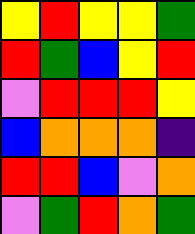[["yellow", "red", "yellow", "yellow", "green"], ["red", "green", "blue", "yellow", "red"], ["violet", "red", "red", "red", "yellow"], ["blue", "orange", "orange", "orange", "indigo"], ["red", "red", "blue", "violet", "orange"], ["violet", "green", "red", "orange", "green"]]